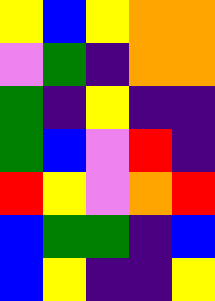[["yellow", "blue", "yellow", "orange", "orange"], ["violet", "green", "indigo", "orange", "orange"], ["green", "indigo", "yellow", "indigo", "indigo"], ["green", "blue", "violet", "red", "indigo"], ["red", "yellow", "violet", "orange", "red"], ["blue", "green", "green", "indigo", "blue"], ["blue", "yellow", "indigo", "indigo", "yellow"]]